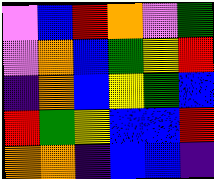[["violet", "blue", "red", "orange", "violet", "green"], ["violet", "orange", "blue", "green", "yellow", "red"], ["indigo", "orange", "blue", "yellow", "green", "blue"], ["red", "green", "yellow", "blue", "blue", "red"], ["orange", "orange", "indigo", "blue", "blue", "indigo"]]